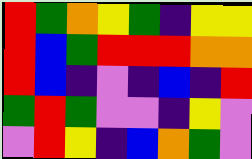[["red", "green", "orange", "yellow", "green", "indigo", "yellow", "yellow"], ["red", "blue", "green", "red", "red", "red", "orange", "orange"], ["red", "blue", "indigo", "violet", "indigo", "blue", "indigo", "red"], ["green", "red", "green", "violet", "violet", "indigo", "yellow", "violet"], ["violet", "red", "yellow", "indigo", "blue", "orange", "green", "violet"]]